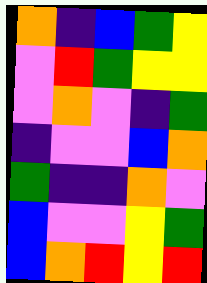[["orange", "indigo", "blue", "green", "yellow"], ["violet", "red", "green", "yellow", "yellow"], ["violet", "orange", "violet", "indigo", "green"], ["indigo", "violet", "violet", "blue", "orange"], ["green", "indigo", "indigo", "orange", "violet"], ["blue", "violet", "violet", "yellow", "green"], ["blue", "orange", "red", "yellow", "red"]]